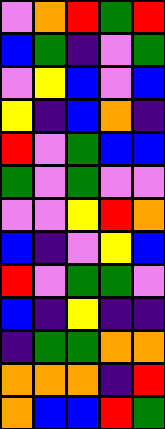[["violet", "orange", "red", "green", "red"], ["blue", "green", "indigo", "violet", "green"], ["violet", "yellow", "blue", "violet", "blue"], ["yellow", "indigo", "blue", "orange", "indigo"], ["red", "violet", "green", "blue", "blue"], ["green", "violet", "green", "violet", "violet"], ["violet", "violet", "yellow", "red", "orange"], ["blue", "indigo", "violet", "yellow", "blue"], ["red", "violet", "green", "green", "violet"], ["blue", "indigo", "yellow", "indigo", "indigo"], ["indigo", "green", "green", "orange", "orange"], ["orange", "orange", "orange", "indigo", "red"], ["orange", "blue", "blue", "red", "green"]]